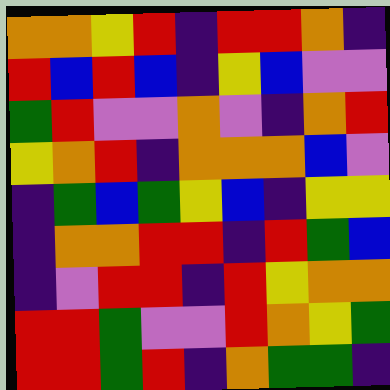[["orange", "orange", "yellow", "red", "indigo", "red", "red", "orange", "indigo"], ["red", "blue", "red", "blue", "indigo", "yellow", "blue", "violet", "violet"], ["green", "red", "violet", "violet", "orange", "violet", "indigo", "orange", "red"], ["yellow", "orange", "red", "indigo", "orange", "orange", "orange", "blue", "violet"], ["indigo", "green", "blue", "green", "yellow", "blue", "indigo", "yellow", "yellow"], ["indigo", "orange", "orange", "red", "red", "indigo", "red", "green", "blue"], ["indigo", "violet", "red", "red", "indigo", "red", "yellow", "orange", "orange"], ["red", "red", "green", "violet", "violet", "red", "orange", "yellow", "green"], ["red", "red", "green", "red", "indigo", "orange", "green", "green", "indigo"]]